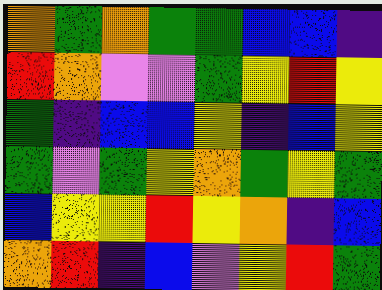[["orange", "green", "orange", "green", "green", "blue", "blue", "indigo"], ["red", "orange", "violet", "violet", "green", "yellow", "red", "yellow"], ["green", "indigo", "blue", "blue", "yellow", "indigo", "blue", "yellow"], ["green", "violet", "green", "yellow", "orange", "green", "yellow", "green"], ["blue", "yellow", "yellow", "red", "yellow", "orange", "indigo", "blue"], ["orange", "red", "indigo", "blue", "violet", "yellow", "red", "green"]]